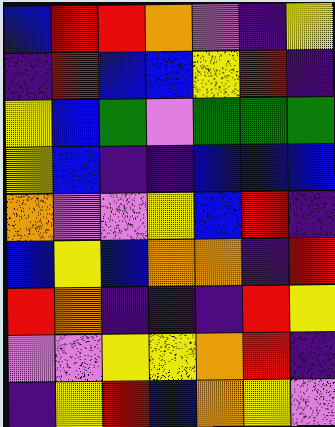[["blue", "red", "red", "orange", "violet", "indigo", "yellow"], ["indigo", "red", "blue", "blue", "yellow", "red", "indigo"], ["yellow", "blue", "green", "violet", "green", "green", "green"], ["yellow", "blue", "indigo", "indigo", "blue", "blue", "blue"], ["orange", "violet", "violet", "yellow", "blue", "red", "indigo"], ["blue", "yellow", "blue", "orange", "orange", "indigo", "red"], ["red", "orange", "indigo", "indigo", "indigo", "red", "yellow"], ["violet", "violet", "yellow", "yellow", "orange", "red", "indigo"], ["indigo", "yellow", "red", "blue", "orange", "yellow", "violet"]]